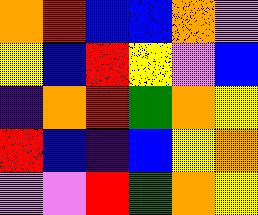[["orange", "red", "blue", "blue", "orange", "violet"], ["yellow", "blue", "red", "yellow", "violet", "blue"], ["indigo", "orange", "red", "green", "orange", "yellow"], ["red", "blue", "indigo", "blue", "yellow", "orange"], ["violet", "violet", "red", "green", "orange", "yellow"]]